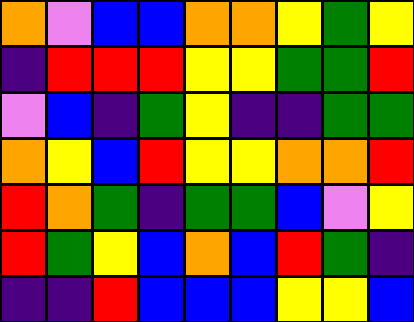[["orange", "violet", "blue", "blue", "orange", "orange", "yellow", "green", "yellow"], ["indigo", "red", "red", "red", "yellow", "yellow", "green", "green", "red"], ["violet", "blue", "indigo", "green", "yellow", "indigo", "indigo", "green", "green"], ["orange", "yellow", "blue", "red", "yellow", "yellow", "orange", "orange", "red"], ["red", "orange", "green", "indigo", "green", "green", "blue", "violet", "yellow"], ["red", "green", "yellow", "blue", "orange", "blue", "red", "green", "indigo"], ["indigo", "indigo", "red", "blue", "blue", "blue", "yellow", "yellow", "blue"]]